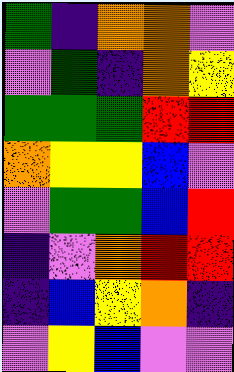[["green", "indigo", "orange", "orange", "violet"], ["violet", "green", "indigo", "orange", "yellow"], ["green", "green", "green", "red", "red"], ["orange", "yellow", "yellow", "blue", "violet"], ["violet", "green", "green", "blue", "red"], ["indigo", "violet", "orange", "red", "red"], ["indigo", "blue", "yellow", "orange", "indigo"], ["violet", "yellow", "blue", "violet", "violet"]]